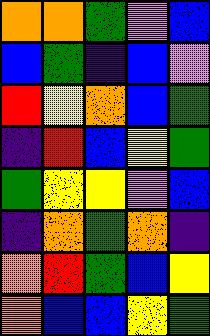[["orange", "orange", "green", "violet", "blue"], ["blue", "green", "indigo", "blue", "violet"], ["red", "yellow", "orange", "blue", "green"], ["indigo", "red", "blue", "yellow", "green"], ["green", "yellow", "yellow", "violet", "blue"], ["indigo", "orange", "green", "orange", "indigo"], ["orange", "red", "green", "blue", "yellow"], ["orange", "blue", "blue", "yellow", "green"]]